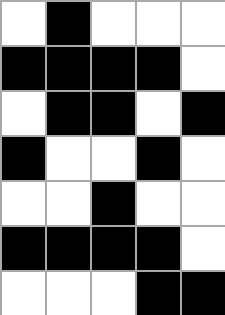[["white", "black", "white", "white", "white"], ["black", "black", "black", "black", "white"], ["white", "black", "black", "white", "black"], ["black", "white", "white", "black", "white"], ["white", "white", "black", "white", "white"], ["black", "black", "black", "black", "white"], ["white", "white", "white", "black", "black"]]